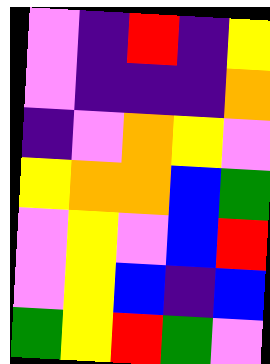[["violet", "indigo", "red", "indigo", "yellow"], ["violet", "indigo", "indigo", "indigo", "orange"], ["indigo", "violet", "orange", "yellow", "violet"], ["yellow", "orange", "orange", "blue", "green"], ["violet", "yellow", "violet", "blue", "red"], ["violet", "yellow", "blue", "indigo", "blue"], ["green", "yellow", "red", "green", "violet"]]